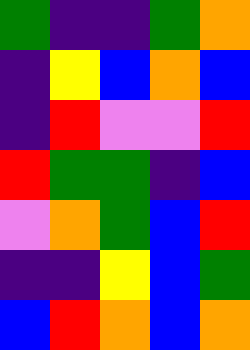[["green", "indigo", "indigo", "green", "orange"], ["indigo", "yellow", "blue", "orange", "blue"], ["indigo", "red", "violet", "violet", "red"], ["red", "green", "green", "indigo", "blue"], ["violet", "orange", "green", "blue", "red"], ["indigo", "indigo", "yellow", "blue", "green"], ["blue", "red", "orange", "blue", "orange"]]